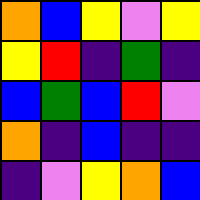[["orange", "blue", "yellow", "violet", "yellow"], ["yellow", "red", "indigo", "green", "indigo"], ["blue", "green", "blue", "red", "violet"], ["orange", "indigo", "blue", "indigo", "indigo"], ["indigo", "violet", "yellow", "orange", "blue"]]